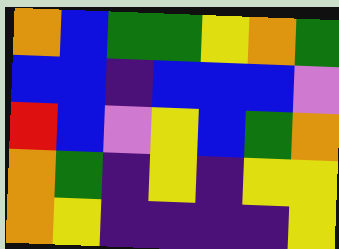[["orange", "blue", "green", "green", "yellow", "orange", "green"], ["blue", "blue", "indigo", "blue", "blue", "blue", "violet"], ["red", "blue", "violet", "yellow", "blue", "green", "orange"], ["orange", "green", "indigo", "yellow", "indigo", "yellow", "yellow"], ["orange", "yellow", "indigo", "indigo", "indigo", "indigo", "yellow"]]